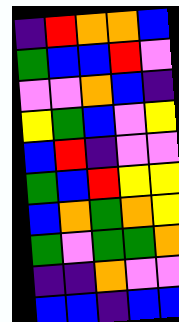[["indigo", "red", "orange", "orange", "blue"], ["green", "blue", "blue", "red", "violet"], ["violet", "violet", "orange", "blue", "indigo"], ["yellow", "green", "blue", "violet", "yellow"], ["blue", "red", "indigo", "violet", "violet"], ["green", "blue", "red", "yellow", "yellow"], ["blue", "orange", "green", "orange", "yellow"], ["green", "violet", "green", "green", "orange"], ["indigo", "indigo", "orange", "violet", "violet"], ["blue", "blue", "indigo", "blue", "blue"]]